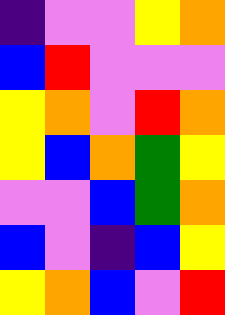[["indigo", "violet", "violet", "yellow", "orange"], ["blue", "red", "violet", "violet", "violet"], ["yellow", "orange", "violet", "red", "orange"], ["yellow", "blue", "orange", "green", "yellow"], ["violet", "violet", "blue", "green", "orange"], ["blue", "violet", "indigo", "blue", "yellow"], ["yellow", "orange", "blue", "violet", "red"]]